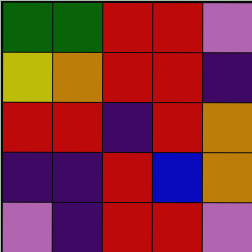[["green", "green", "red", "red", "violet"], ["yellow", "orange", "red", "red", "indigo"], ["red", "red", "indigo", "red", "orange"], ["indigo", "indigo", "red", "blue", "orange"], ["violet", "indigo", "red", "red", "violet"]]